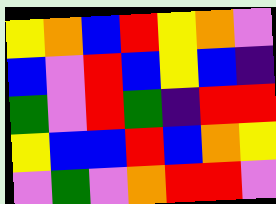[["yellow", "orange", "blue", "red", "yellow", "orange", "violet"], ["blue", "violet", "red", "blue", "yellow", "blue", "indigo"], ["green", "violet", "red", "green", "indigo", "red", "red"], ["yellow", "blue", "blue", "red", "blue", "orange", "yellow"], ["violet", "green", "violet", "orange", "red", "red", "violet"]]